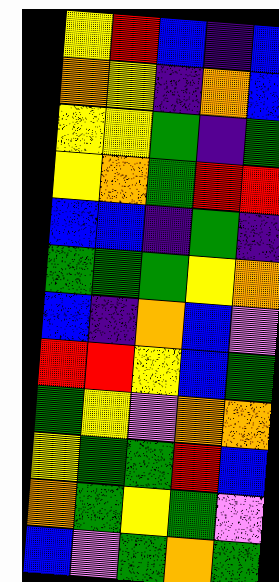[["yellow", "red", "blue", "indigo", "blue"], ["orange", "yellow", "indigo", "orange", "blue"], ["yellow", "yellow", "green", "indigo", "green"], ["yellow", "orange", "green", "red", "red"], ["blue", "blue", "indigo", "green", "indigo"], ["green", "green", "green", "yellow", "orange"], ["blue", "indigo", "orange", "blue", "violet"], ["red", "red", "yellow", "blue", "green"], ["green", "yellow", "violet", "orange", "orange"], ["yellow", "green", "green", "red", "blue"], ["orange", "green", "yellow", "green", "violet"], ["blue", "violet", "green", "orange", "green"]]